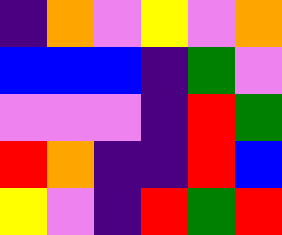[["indigo", "orange", "violet", "yellow", "violet", "orange"], ["blue", "blue", "blue", "indigo", "green", "violet"], ["violet", "violet", "violet", "indigo", "red", "green"], ["red", "orange", "indigo", "indigo", "red", "blue"], ["yellow", "violet", "indigo", "red", "green", "red"]]